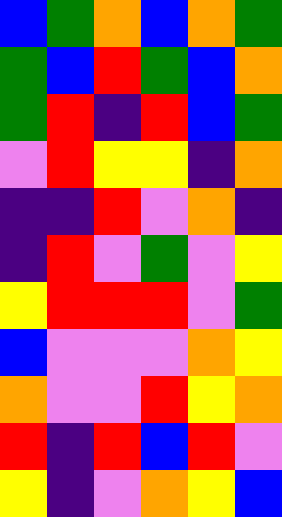[["blue", "green", "orange", "blue", "orange", "green"], ["green", "blue", "red", "green", "blue", "orange"], ["green", "red", "indigo", "red", "blue", "green"], ["violet", "red", "yellow", "yellow", "indigo", "orange"], ["indigo", "indigo", "red", "violet", "orange", "indigo"], ["indigo", "red", "violet", "green", "violet", "yellow"], ["yellow", "red", "red", "red", "violet", "green"], ["blue", "violet", "violet", "violet", "orange", "yellow"], ["orange", "violet", "violet", "red", "yellow", "orange"], ["red", "indigo", "red", "blue", "red", "violet"], ["yellow", "indigo", "violet", "orange", "yellow", "blue"]]